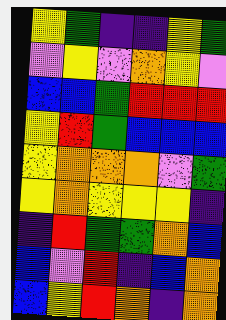[["yellow", "green", "indigo", "indigo", "yellow", "green"], ["violet", "yellow", "violet", "orange", "yellow", "violet"], ["blue", "blue", "green", "red", "red", "red"], ["yellow", "red", "green", "blue", "blue", "blue"], ["yellow", "orange", "orange", "orange", "violet", "green"], ["yellow", "orange", "yellow", "yellow", "yellow", "indigo"], ["indigo", "red", "green", "green", "orange", "blue"], ["blue", "violet", "red", "indigo", "blue", "orange"], ["blue", "yellow", "red", "orange", "indigo", "orange"]]